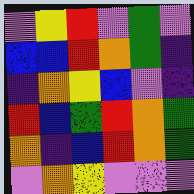[["violet", "yellow", "red", "violet", "green", "violet"], ["blue", "blue", "red", "orange", "green", "indigo"], ["indigo", "orange", "yellow", "blue", "violet", "indigo"], ["red", "blue", "green", "red", "orange", "green"], ["orange", "indigo", "blue", "red", "orange", "green"], ["violet", "orange", "yellow", "violet", "violet", "violet"]]